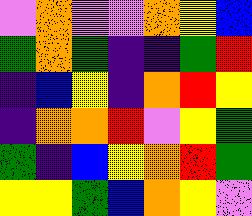[["violet", "orange", "violet", "violet", "orange", "yellow", "blue"], ["green", "orange", "green", "indigo", "indigo", "green", "red"], ["indigo", "blue", "yellow", "indigo", "orange", "red", "yellow"], ["indigo", "orange", "orange", "red", "violet", "yellow", "green"], ["green", "indigo", "blue", "yellow", "orange", "red", "green"], ["yellow", "yellow", "green", "blue", "orange", "yellow", "violet"]]